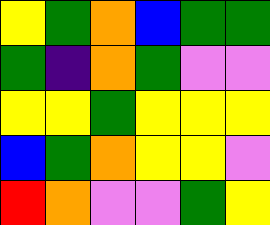[["yellow", "green", "orange", "blue", "green", "green"], ["green", "indigo", "orange", "green", "violet", "violet"], ["yellow", "yellow", "green", "yellow", "yellow", "yellow"], ["blue", "green", "orange", "yellow", "yellow", "violet"], ["red", "orange", "violet", "violet", "green", "yellow"]]